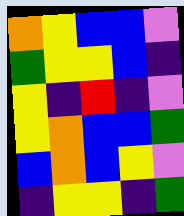[["orange", "yellow", "blue", "blue", "violet"], ["green", "yellow", "yellow", "blue", "indigo"], ["yellow", "indigo", "red", "indigo", "violet"], ["yellow", "orange", "blue", "blue", "green"], ["blue", "orange", "blue", "yellow", "violet"], ["indigo", "yellow", "yellow", "indigo", "green"]]